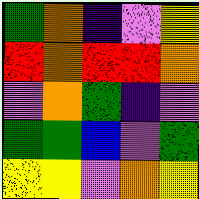[["green", "orange", "indigo", "violet", "yellow"], ["red", "orange", "red", "red", "orange"], ["violet", "orange", "green", "indigo", "violet"], ["green", "green", "blue", "violet", "green"], ["yellow", "yellow", "violet", "orange", "yellow"]]